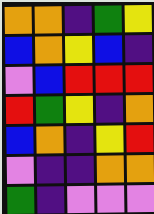[["orange", "orange", "indigo", "green", "yellow"], ["blue", "orange", "yellow", "blue", "indigo"], ["violet", "blue", "red", "red", "red"], ["red", "green", "yellow", "indigo", "orange"], ["blue", "orange", "indigo", "yellow", "red"], ["violet", "indigo", "indigo", "orange", "orange"], ["green", "indigo", "violet", "violet", "violet"]]